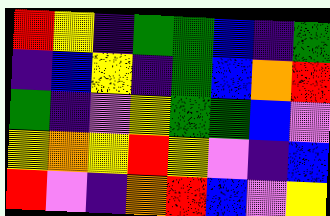[["red", "yellow", "indigo", "green", "green", "blue", "indigo", "green"], ["indigo", "blue", "yellow", "indigo", "green", "blue", "orange", "red"], ["green", "indigo", "violet", "yellow", "green", "green", "blue", "violet"], ["yellow", "orange", "yellow", "red", "yellow", "violet", "indigo", "blue"], ["red", "violet", "indigo", "orange", "red", "blue", "violet", "yellow"]]